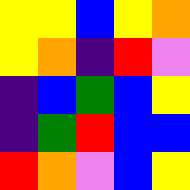[["yellow", "yellow", "blue", "yellow", "orange"], ["yellow", "orange", "indigo", "red", "violet"], ["indigo", "blue", "green", "blue", "yellow"], ["indigo", "green", "red", "blue", "blue"], ["red", "orange", "violet", "blue", "yellow"]]